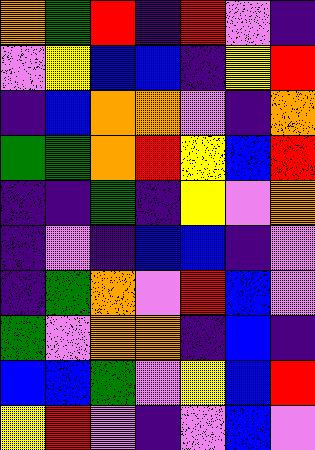[["orange", "green", "red", "indigo", "red", "violet", "indigo"], ["violet", "yellow", "blue", "blue", "indigo", "yellow", "red"], ["indigo", "blue", "orange", "orange", "violet", "indigo", "orange"], ["green", "green", "orange", "red", "yellow", "blue", "red"], ["indigo", "indigo", "green", "indigo", "yellow", "violet", "orange"], ["indigo", "violet", "indigo", "blue", "blue", "indigo", "violet"], ["indigo", "green", "orange", "violet", "red", "blue", "violet"], ["green", "violet", "orange", "orange", "indigo", "blue", "indigo"], ["blue", "blue", "green", "violet", "yellow", "blue", "red"], ["yellow", "red", "violet", "indigo", "violet", "blue", "violet"]]